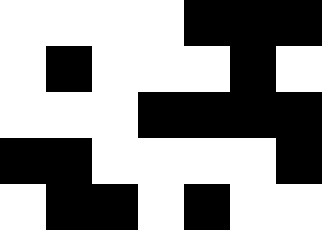[["white", "white", "white", "white", "black", "black", "black"], ["white", "black", "white", "white", "white", "black", "white"], ["white", "white", "white", "black", "black", "black", "black"], ["black", "black", "white", "white", "white", "white", "black"], ["white", "black", "black", "white", "black", "white", "white"]]